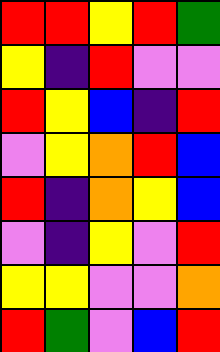[["red", "red", "yellow", "red", "green"], ["yellow", "indigo", "red", "violet", "violet"], ["red", "yellow", "blue", "indigo", "red"], ["violet", "yellow", "orange", "red", "blue"], ["red", "indigo", "orange", "yellow", "blue"], ["violet", "indigo", "yellow", "violet", "red"], ["yellow", "yellow", "violet", "violet", "orange"], ["red", "green", "violet", "blue", "red"]]